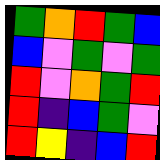[["green", "orange", "red", "green", "blue"], ["blue", "violet", "green", "violet", "green"], ["red", "violet", "orange", "green", "red"], ["red", "indigo", "blue", "green", "violet"], ["red", "yellow", "indigo", "blue", "red"]]